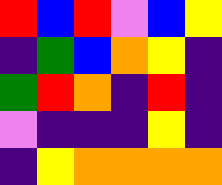[["red", "blue", "red", "violet", "blue", "yellow"], ["indigo", "green", "blue", "orange", "yellow", "indigo"], ["green", "red", "orange", "indigo", "red", "indigo"], ["violet", "indigo", "indigo", "indigo", "yellow", "indigo"], ["indigo", "yellow", "orange", "orange", "orange", "orange"]]